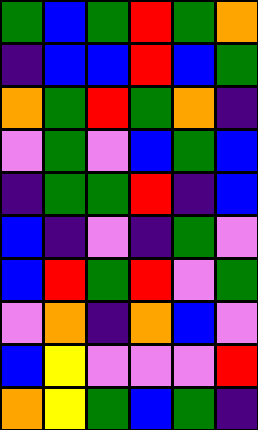[["green", "blue", "green", "red", "green", "orange"], ["indigo", "blue", "blue", "red", "blue", "green"], ["orange", "green", "red", "green", "orange", "indigo"], ["violet", "green", "violet", "blue", "green", "blue"], ["indigo", "green", "green", "red", "indigo", "blue"], ["blue", "indigo", "violet", "indigo", "green", "violet"], ["blue", "red", "green", "red", "violet", "green"], ["violet", "orange", "indigo", "orange", "blue", "violet"], ["blue", "yellow", "violet", "violet", "violet", "red"], ["orange", "yellow", "green", "blue", "green", "indigo"]]